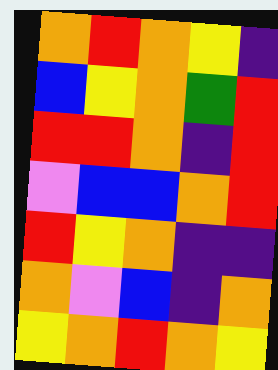[["orange", "red", "orange", "yellow", "indigo"], ["blue", "yellow", "orange", "green", "red"], ["red", "red", "orange", "indigo", "red"], ["violet", "blue", "blue", "orange", "red"], ["red", "yellow", "orange", "indigo", "indigo"], ["orange", "violet", "blue", "indigo", "orange"], ["yellow", "orange", "red", "orange", "yellow"]]